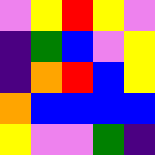[["violet", "yellow", "red", "yellow", "violet"], ["indigo", "green", "blue", "violet", "yellow"], ["indigo", "orange", "red", "blue", "yellow"], ["orange", "blue", "blue", "blue", "blue"], ["yellow", "violet", "violet", "green", "indigo"]]